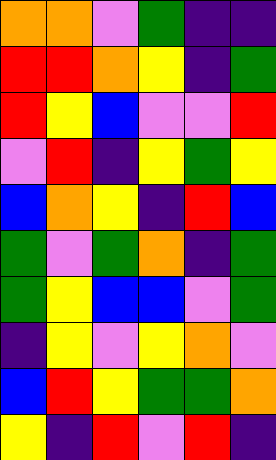[["orange", "orange", "violet", "green", "indigo", "indigo"], ["red", "red", "orange", "yellow", "indigo", "green"], ["red", "yellow", "blue", "violet", "violet", "red"], ["violet", "red", "indigo", "yellow", "green", "yellow"], ["blue", "orange", "yellow", "indigo", "red", "blue"], ["green", "violet", "green", "orange", "indigo", "green"], ["green", "yellow", "blue", "blue", "violet", "green"], ["indigo", "yellow", "violet", "yellow", "orange", "violet"], ["blue", "red", "yellow", "green", "green", "orange"], ["yellow", "indigo", "red", "violet", "red", "indigo"]]